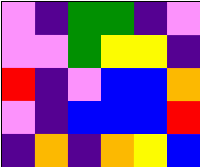[["violet", "indigo", "green", "green", "indigo", "violet"], ["violet", "violet", "green", "yellow", "yellow", "indigo"], ["red", "indigo", "violet", "blue", "blue", "orange"], ["violet", "indigo", "blue", "blue", "blue", "red"], ["indigo", "orange", "indigo", "orange", "yellow", "blue"]]